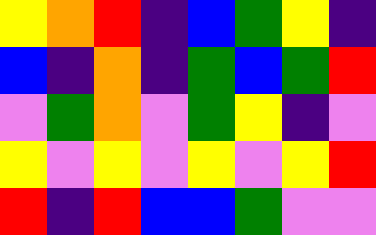[["yellow", "orange", "red", "indigo", "blue", "green", "yellow", "indigo"], ["blue", "indigo", "orange", "indigo", "green", "blue", "green", "red"], ["violet", "green", "orange", "violet", "green", "yellow", "indigo", "violet"], ["yellow", "violet", "yellow", "violet", "yellow", "violet", "yellow", "red"], ["red", "indigo", "red", "blue", "blue", "green", "violet", "violet"]]